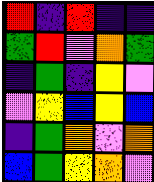[["red", "indigo", "red", "indigo", "indigo"], ["green", "red", "violet", "orange", "green"], ["indigo", "green", "indigo", "yellow", "violet"], ["violet", "yellow", "blue", "yellow", "blue"], ["indigo", "green", "orange", "violet", "orange"], ["blue", "green", "yellow", "orange", "violet"]]